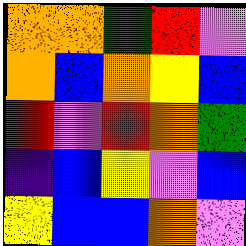[["orange", "orange", "green", "red", "violet"], ["orange", "blue", "orange", "yellow", "blue"], ["red", "violet", "red", "orange", "green"], ["indigo", "blue", "yellow", "violet", "blue"], ["yellow", "blue", "blue", "orange", "violet"]]